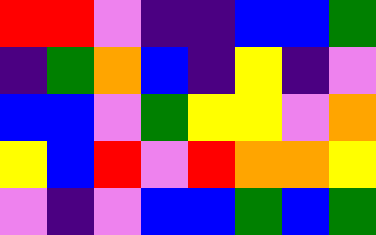[["red", "red", "violet", "indigo", "indigo", "blue", "blue", "green"], ["indigo", "green", "orange", "blue", "indigo", "yellow", "indigo", "violet"], ["blue", "blue", "violet", "green", "yellow", "yellow", "violet", "orange"], ["yellow", "blue", "red", "violet", "red", "orange", "orange", "yellow"], ["violet", "indigo", "violet", "blue", "blue", "green", "blue", "green"]]